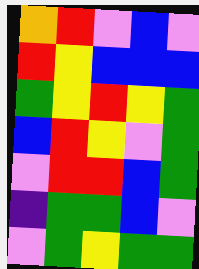[["orange", "red", "violet", "blue", "violet"], ["red", "yellow", "blue", "blue", "blue"], ["green", "yellow", "red", "yellow", "green"], ["blue", "red", "yellow", "violet", "green"], ["violet", "red", "red", "blue", "green"], ["indigo", "green", "green", "blue", "violet"], ["violet", "green", "yellow", "green", "green"]]